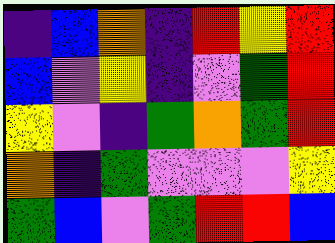[["indigo", "blue", "orange", "indigo", "red", "yellow", "red"], ["blue", "violet", "yellow", "indigo", "violet", "green", "red"], ["yellow", "violet", "indigo", "green", "orange", "green", "red"], ["orange", "indigo", "green", "violet", "violet", "violet", "yellow"], ["green", "blue", "violet", "green", "red", "red", "blue"]]